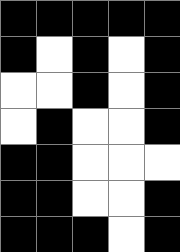[["black", "black", "black", "black", "black"], ["black", "white", "black", "white", "black"], ["white", "white", "black", "white", "black"], ["white", "black", "white", "white", "black"], ["black", "black", "white", "white", "white"], ["black", "black", "white", "white", "black"], ["black", "black", "black", "white", "black"]]